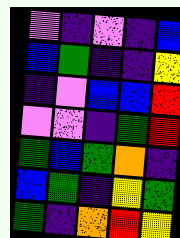[["violet", "indigo", "violet", "indigo", "blue"], ["blue", "green", "indigo", "indigo", "yellow"], ["indigo", "violet", "blue", "blue", "red"], ["violet", "violet", "indigo", "green", "red"], ["green", "blue", "green", "orange", "indigo"], ["blue", "green", "indigo", "yellow", "green"], ["green", "indigo", "orange", "red", "yellow"]]